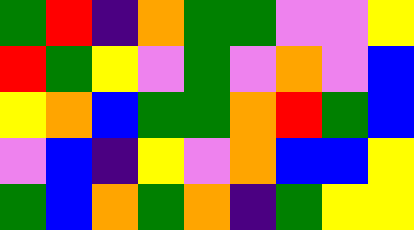[["green", "red", "indigo", "orange", "green", "green", "violet", "violet", "yellow"], ["red", "green", "yellow", "violet", "green", "violet", "orange", "violet", "blue"], ["yellow", "orange", "blue", "green", "green", "orange", "red", "green", "blue"], ["violet", "blue", "indigo", "yellow", "violet", "orange", "blue", "blue", "yellow"], ["green", "blue", "orange", "green", "orange", "indigo", "green", "yellow", "yellow"]]